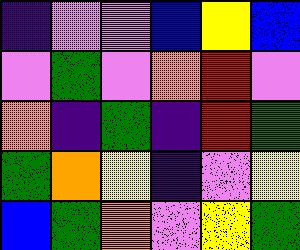[["indigo", "violet", "violet", "blue", "yellow", "blue"], ["violet", "green", "violet", "orange", "red", "violet"], ["orange", "indigo", "green", "indigo", "red", "green"], ["green", "orange", "yellow", "indigo", "violet", "yellow"], ["blue", "green", "orange", "violet", "yellow", "green"]]